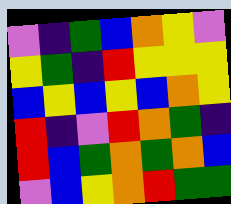[["violet", "indigo", "green", "blue", "orange", "yellow", "violet"], ["yellow", "green", "indigo", "red", "yellow", "yellow", "yellow"], ["blue", "yellow", "blue", "yellow", "blue", "orange", "yellow"], ["red", "indigo", "violet", "red", "orange", "green", "indigo"], ["red", "blue", "green", "orange", "green", "orange", "blue"], ["violet", "blue", "yellow", "orange", "red", "green", "green"]]